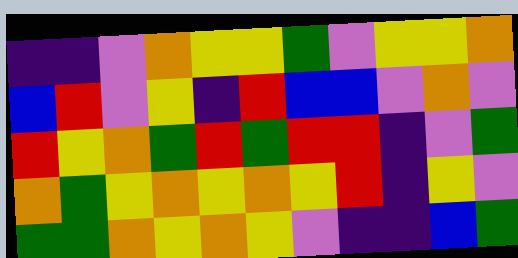[["indigo", "indigo", "violet", "orange", "yellow", "yellow", "green", "violet", "yellow", "yellow", "orange"], ["blue", "red", "violet", "yellow", "indigo", "red", "blue", "blue", "violet", "orange", "violet"], ["red", "yellow", "orange", "green", "red", "green", "red", "red", "indigo", "violet", "green"], ["orange", "green", "yellow", "orange", "yellow", "orange", "yellow", "red", "indigo", "yellow", "violet"], ["green", "green", "orange", "yellow", "orange", "yellow", "violet", "indigo", "indigo", "blue", "green"]]